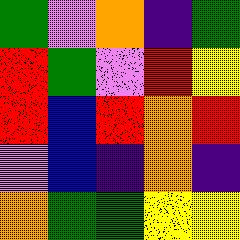[["green", "violet", "orange", "indigo", "green"], ["red", "green", "violet", "red", "yellow"], ["red", "blue", "red", "orange", "red"], ["violet", "blue", "indigo", "orange", "indigo"], ["orange", "green", "green", "yellow", "yellow"]]